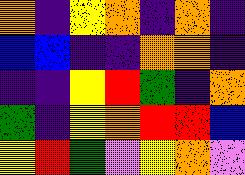[["orange", "indigo", "yellow", "orange", "indigo", "orange", "indigo"], ["blue", "blue", "indigo", "indigo", "orange", "orange", "indigo"], ["indigo", "indigo", "yellow", "red", "green", "indigo", "orange"], ["green", "indigo", "yellow", "orange", "red", "red", "blue"], ["yellow", "red", "green", "violet", "yellow", "orange", "violet"]]